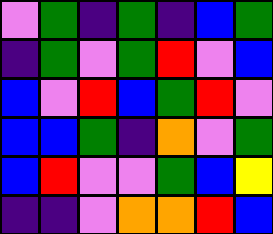[["violet", "green", "indigo", "green", "indigo", "blue", "green"], ["indigo", "green", "violet", "green", "red", "violet", "blue"], ["blue", "violet", "red", "blue", "green", "red", "violet"], ["blue", "blue", "green", "indigo", "orange", "violet", "green"], ["blue", "red", "violet", "violet", "green", "blue", "yellow"], ["indigo", "indigo", "violet", "orange", "orange", "red", "blue"]]